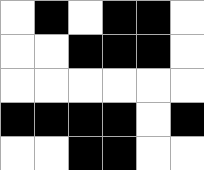[["white", "black", "white", "black", "black", "white"], ["white", "white", "black", "black", "black", "white"], ["white", "white", "white", "white", "white", "white"], ["black", "black", "black", "black", "white", "black"], ["white", "white", "black", "black", "white", "white"]]